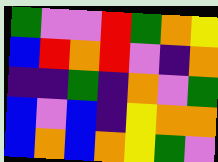[["green", "violet", "violet", "red", "green", "orange", "yellow"], ["blue", "red", "orange", "red", "violet", "indigo", "orange"], ["indigo", "indigo", "green", "indigo", "orange", "violet", "green"], ["blue", "violet", "blue", "indigo", "yellow", "orange", "orange"], ["blue", "orange", "blue", "orange", "yellow", "green", "violet"]]